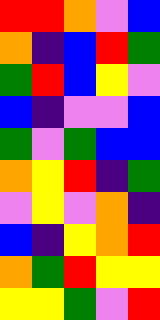[["red", "red", "orange", "violet", "blue"], ["orange", "indigo", "blue", "red", "green"], ["green", "red", "blue", "yellow", "violet"], ["blue", "indigo", "violet", "violet", "blue"], ["green", "violet", "green", "blue", "blue"], ["orange", "yellow", "red", "indigo", "green"], ["violet", "yellow", "violet", "orange", "indigo"], ["blue", "indigo", "yellow", "orange", "red"], ["orange", "green", "red", "yellow", "yellow"], ["yellow", "yellow", "green", "violet", "red"]]